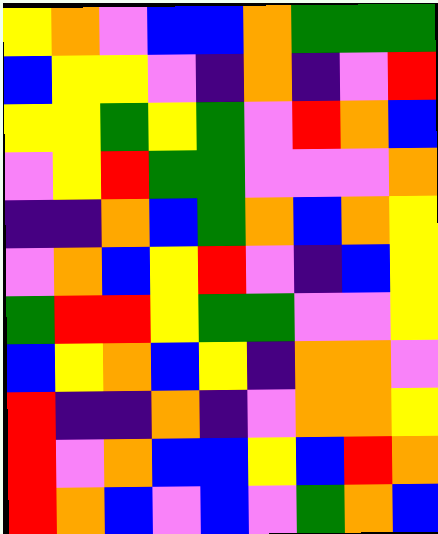[["yellow", "orange", "violet", "blue", "blue", "orange", "green", "green", "green"], ["blue", "yellow", "yellow", "violet", "indigo", "orange", "indigo", "violet", "red"], ["yellow", "yellow", "green", "yellow", "green", "violet", "red", "orange", "blue"], ["violet", "yellow", "red", "green", "green", "violet", "violet", "violet", "orange"], ["indigo", "indigo", "orange", "blue", "green", "orange", "blue", "orange", "yellow"], ["violet", "orange", "blue", "yellow", "red", "violet", "indigo", "blue", "yellow"], ["green", "red", "red", "yellow", "green", "green", "violet", "violet", "yellow"], ["blue", "yellow", "orange", "blue", "yellow", "indigo", "orange", "orange", "violet"], ["red", "indigo", "indigo", "orange", "indigo", "violet", "orange", "orange", "yellow"], ["red", "violet", "orange", "blue", "blue", "yellow", "blue", "red", "orange"], ["red", "orange", "blue", "violet", "blue", "violet", "green", "orange", "blue"]]